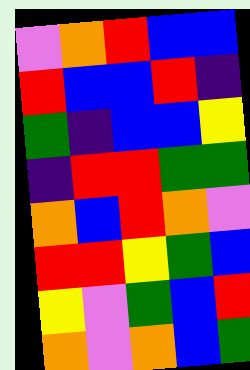[["violet", "orange", "red", "blue", "blue"], ["red", "blue", "blue", "red", "indigo"], ["green", "indigo", "blue", "blue", "yellow"], ["indigo", "red", "red", "green", "green"], ["orange", "blue", "red", "orange", "violet"], ["red", "red", "yellow", "green", "blue"], ["yellow", "violet", "green", "blue", "red"], ["orange", "violet", "orange", "blue", "green"]]